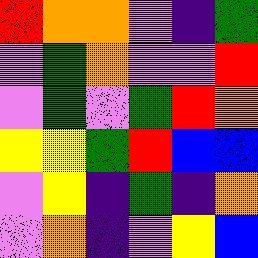[["red", "orange", "orange", "violet", "indigo", "green"], ["violet", "green", "orange", "violet", "violet", "red"], ["violet", "green", "violet", "green", "red", "orange"], ["yellow", "yellow", "green", "red", "blue", "blue"], ["violet", "yellow", "indigo", "green", "indigo", "orange"], ["violet", "orange", "indigo", "violet", "yellow", "blue"]]